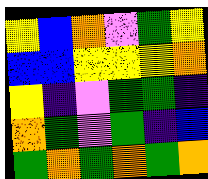[["yellow", "blue", "orange", "violet", "green", "yellow"], ["blue", "blue", "yellow", "yellow", "yellow", "orange"], ["yellow", "indigo", "violet", "green", "green", "indigo"], ["orange", "green", "violet", "green", "indigo", "blue"], ["green", "orange", "green", "orange", "green", "orange"]]